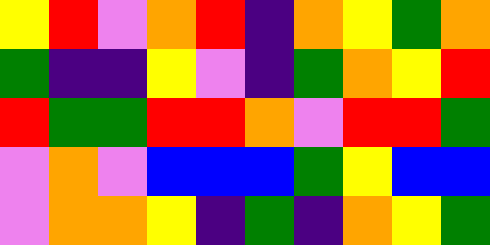[["yellow", "red", "violet", "orange", "red", "indigo", "orange", "yellow", "green", "orange"], ["green", "indigo", "indigo", "yellow", "violet", "indigo", "green", "orange", "yellow", "red"], ["red", "green", "green", "red", "red", "orange", "violet", "red", "red", "green"], ["violet", "orange", "violet", "blue", "blue", "blue", "green", "yellow", "blue", "blue"], ["violet", "orange", "orange", "yellow", "indigo", "green", "indigo", "orange", "yellow", "green"]]